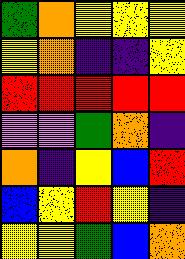[["green", "orange", "yellow", "yellow", "yellow"], ["yellow", "orange", "indigo", "indigo", "yellow"], ["red", "red", "red", "red", "red"], ["violet", "violet", "green", "orange", "indigo"], ["orange", "indigo", "yellow", "blue", "red"], ["blue", "yellow", "red", "yellow", "indigo"], ["yellow", "yellow", "green", "blue", "orange"]]